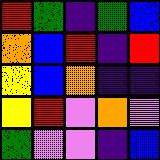[["red", "green", "indigo", "green", "blue"], ["orange", "blue", "red", "indigo", "red"], ["yellow", "blue", "orange", "indigo", "indigo"], ["yellow", "red", "violet", "orange", "violet"], ["green", "violet", "violet", "indigo", "blue"]]